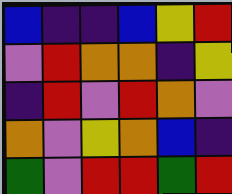[["blue", "indigo", "indigo", "blue", "yellow", "red"], ["violet", "red", "orange", "orange", "indigo", "yellow"], ["indigo", "red", "violet", "red", "orange", "violet"], ["orange", "violet", "yellow", "orange", "blue", "indigo"], ["green", "violet", "red", "red", "green", "red"]]